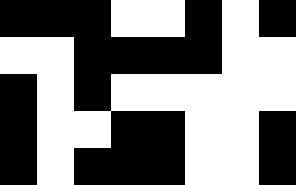[["black", "black", "black", "white", "white", "black", "white", "black"], ["white", "white", "black", "black", "black", "black", "white", "white"], ["black", "white", "black", "white", "white", "white", "white", "white"], ["black", "white", "white", "black", "black", "white", "white", "black"], ["black", "white", "black", "black", "black", "white", "white", "black"]]